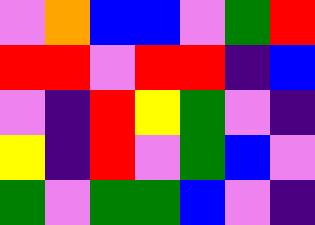[["violet", "orange", "blue", "blue", "violet", "green", "red"], ["red", "red", "violet", "red", "red", "indigo", "blue"], ["violet", "indigo", "red", "yellow", "green", "violet", "indigo"], ["yellow", "indigo", "red", "violet", "green", "blue", "violet"], ["green", "violet", "green", "green", "blue", "violet", "indigo"]]